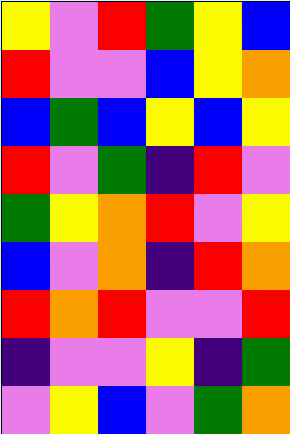[["yellow", "violet", "red", "green", "yellow", "blue"], ["red", "violet", "violet", "blue", "yellow", "orange"], ["blue", "green", "blue", "yellow", "blue", "yellow"], ["red", "violet", "green", "indigo", "red", "violet"], ["green", "yellow", "orange", "red", "violet", "yellow"], ["blue", "violet", "orange", "indigo", "red", "orange"], ["red", "orange", "red", "violet", "violet", "red"], ["indigo", "violet", "violet", "yellow", "indigo", "green"], ["violet", "yellow", "blue", "violet", "green", "orange"]]